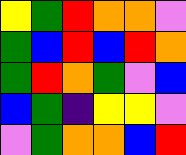[["yellow", "green", "red", "orange", "orange", "violet"], ["green", "blue", "red", "blue", "red", "orange"], ["green", "red", "orange", "green", "violet", "blue"], ["blue", "green", "indigo", "yellow", "yellow", "violet"], ["violet", "green", "orange", "orange", "blue", "red"]]